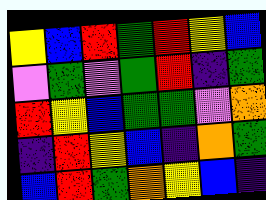[["yellow", "blue", "red", "green", "red", "yellow", "blue"], ["violet", "green", "violet", "green", "red", "indigo", "green"], ["red", "yellow", "blue", "green", "green", "violet", "orange"], ["indigo", "red", "yellow", "blue", "indigo", "orange", "green"], ["blue", "red", "green", "orange", "yellow", "blue", "indigo"]]